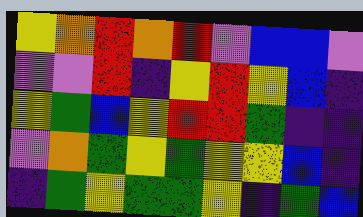[["yellow", "orange", "red", "orange", "red", "violet", "blue", "blue", "violet"], ["violet", "violet", "red", "indigo", "yellow", "red", "yellow", "blue", "indigo"], ["yellow", "green", "blue", "yellow", "red", "red", "green", "indigo", "indigo"], ["violet", "orange", "green", "yellow", "green", "yellow", "yellow", "blue", "indigo"], ["indigo", "green", "yellow", "green", "green", "yellow", "indigo", "green", "blue"]]